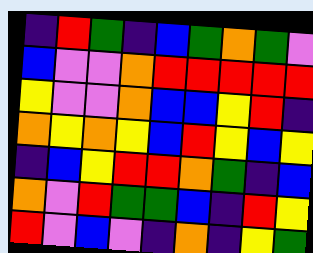[["indigo", "red", "green", "indigo", "blue", "green", "orange", "green", "violet"], ["blue", "violet", "violet", "orange", "red", "red", "red", "red", "red"], ["yellow", "violet", "violet", "orange", "blue", "blue", "yellow", "red", "indigo"], ["orange", "yellow", "orange", "yellow", "blue", "red", "yellow", "blue", "yellow"], ["indigo", "blue", "yellow", "red", "red", "orange", "green", "indigo", "blue"], ["orange", "violet", "red", "green", "green", "blue", "indigo", "red", "yellow"], ["red", "violet", "blue", "violet", "indigo", "orange", "indigo", "yellow", "green"]]